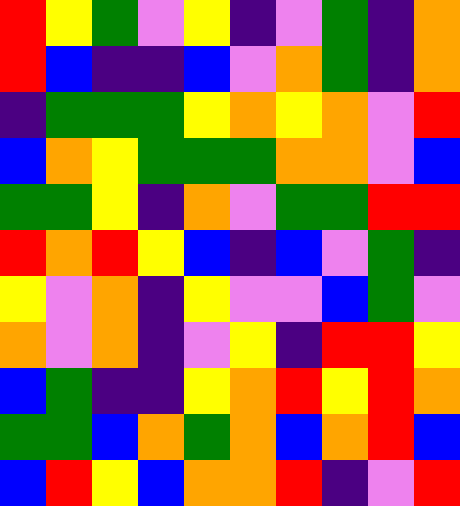[["red", "yellow", "green", "violet", "yellow", "indigo", "violet", "green", "indigo", "orange"], ["red", "blue", "indigo", "indigo", "blue", "violet", "orange", "green", "indigo", "orange"], ["indigo", "green", "green", "green", "yellow", "orange", "yellow", "orange", "violet", "red"], ["blue", "orange", "yellow", "green", "green", "green", "orange", "orange", "violet", "blue"], ["green", "green", "yellow", "indigo", "orange", "violet", "green", "green", "red", "red"], ["red", "orange", "red", "yellow", "blue", "indigo", "blue", "violet", "green", "indigo"], ["yellow", "violet", "orange", "indigo", "yellow", "violet", "violet", "blue", "green", "violet"], ["orange", "violet", "orange", "indigo", "violet", "yellow", "indigo", "red", "red", "yellow"], ["blue", "green", "indigo", "indigo", "yellow", "orange", "red", "yellow", "red", "orange"], ["green", "green", "blue", "orange", "green", "orange", "blue", "orange", "red", "blue"], ["blue", "red", "yellow", "blue", "orange", "orange", "red", "indigo", "violet", "red"]]